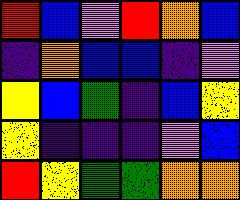[["red", "blue", "violet", "red", "orange", "blue"], ["indigo", "orange", "blue", "blue", "indigo", "violet"], ["yellow", "blue", "green", "indigo", "blue", "yellow"], ["yellow", "indigo", "indigo", "indigo", "violet", "blue"], ["red", "yellow", "green", "green", "orange", "orange"]]